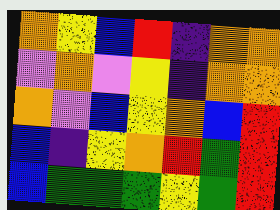[["orange", "yellow", "blue", "red", "indigo", "orange", "orange"], ["violet", "orange", "violet", "yellow", "indigo", "orange", "orange"], ["orange", "violet", "blue", "yellow", "orange", "blue", "red"], ["blue", "indigo", "yellow", "orange", "red", "green", "red"], ["blue", "green", "green", "green", "yellow", "green", "red"]]